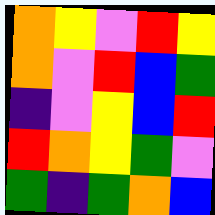[["orange", "yellow", "violet", "red", "yellow"], ["orange", "violet", "red", "blue", "green"], ["indigo", "violet", "yellow", "blue", "red"], ["red", "orange", "yellow", "green", "violet"], ["green", "indigo", "green", "orange", "blue"]]